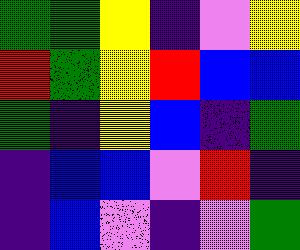[["green", "green", "yellow", "indigo", "violet", "yellow"], ["red", "green", "yellow", "red", "blue", "blue"], ["green", "indigo", "yellow", "blue", "indigo", "green"], ["indigo", "blue", "blue", "violet", "red", "indigo"], ["indigo", "blue", "violet", "indigo", "violet", "green"]]